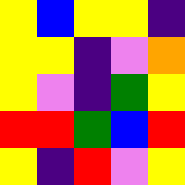[["yellow", "blue", "yellow", "yellow", "indigo"], ["yellow", "yellow", "indigo", "violet", "orange"], ["yellow", "violet", "indigo", "green", "yellow"], ["red", "red", "green", "blue", "red"], ["yellow", "indigo", "red", "violet", "yellow"]]